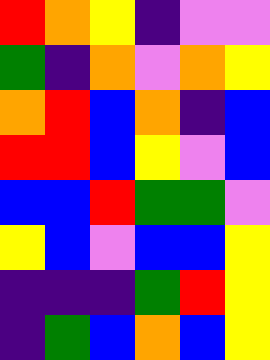[["red", "orange", "yellow", "indigo", "violet", "violet"], ["green", "indigo", "orange", "violet", "orange", "yellow"], ["orange", "red", "blue", "orange", "indigo", "blue"], ["red", "red", "blue", "yellow", "violet", "blue"], ["blue", "blue", "red", "green", "green", "violet"], ["yellow", "blue", "violet", "blue", "blue", "yellow"], ["indigo", "indigo", "indigo", "green", "red", "yellow"], ["indigo", "green", "blue", "orange", "blue", "yellow"]]